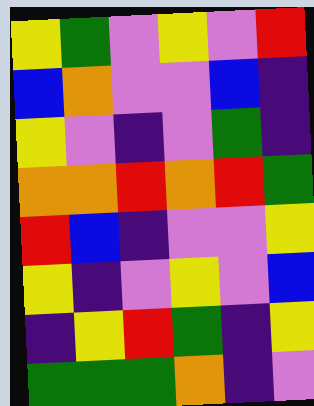[["yellow", "green", "violet", "yellow", "violet", "red"], ["blue", "orange", "violet", "violet", "blue", "indigo"], ["yellow", "violet", "indigo", "violet", "green", "indigo"], ["orange", "orange", "red", "orange", "red", "green"], ["red", "blue", "indigo", "violet", "violet", "yellow"], ["yellow", "indigo", "violet", "yellow", "violet", "blue"], ["indigo", "yellow", "red", "green", "indigo", "yellow"], ["green", "green", "green", "orange", "indigo", "violet"]]